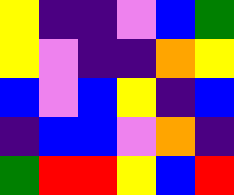[["yellow", "indigo", "indigo", "violet", "blue", "green"], ["yellow", "violet", "indigo", "indigo", "orange", "yellow"], ["blue", "violet", "blue", "yellow", "indigo", "blue"], ["indigo", "blue", "blue", "violet", "orange", "indigo"], ["green", "red", "red", "yellow", "blue", "red"]]